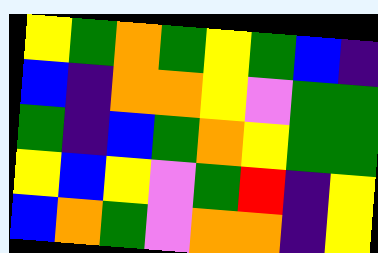[["yellow", "green", "orange", "green", "yellow", "green", "blue", "indigo"], ["blue", "indigo", "orange", "orange", "yellow", "violet", "green", "green"], ["green", "indigo", "blue", "green", "orange", "yellow", "green", "green"], ["yellow", "blue", "yellow", "violet", "green", "red", "indigo", "yellow"], ["blue", "orange", "green", "violet", "orange", "orange", "indigo", "yellow"]]